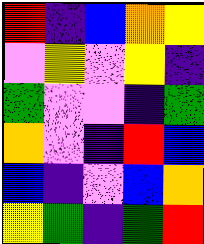[["red", "indigo", "blue", "orange", "yellow"], ["violet", "yellow", "violet", "yellow", "indigo"], ["green", "violet", "violet", "indigo", "green"], ["orange", "violet", "indigo", "red", "blue"], ["blue", "indigo", "violet", "blue", "orange"], ["yellow", "green", "indigo", "green", "red"]]